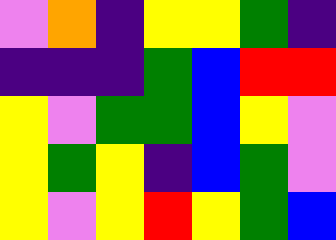[["violet", "orange", "indigo", "yellow", "yellow", "green", "indigo"], ["indigo", "indigo", "indigo", "green", "blue", "red", "red"], ["yellow", "violet", "green", "green", "blue", "yellow", "violet"], ["yellow", "green", "yellow", "indigo", "blue", "green", "violet"], ["yellow", "violet", "yellow", "red", "yellow", "green", "blue"]]